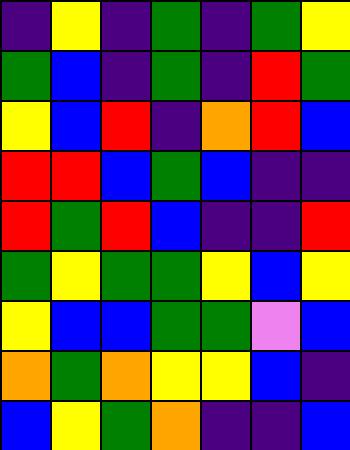[["indigo", "yellow", "indigo", "green", "indigo", "green", "yellow"], ["green", "blue", "indigo", "green", "indigo", "red", "green"], ["yellow", "blue", "red", "indigo", "orange", "red", "blue"], ["red", "red", "blue", "green", "blue", "indigo", "indigo"], ["red", "green", "red", "blue", "indigo", "indigo", "red"], ["green", "yellow", "green", "green", "yellow", "blue", "yellow"], ["yellow", "blue", "blue", "green", "green", "violet", "blue"], ["orange", "green", "orange", "yellow", "yellow", "blue", "indigo"], ["blue", "yellow", "green", "orange", "indigo", "indigo", "blue"]]